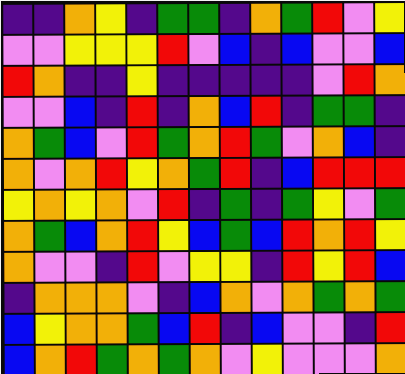[["indigo", "indigo", "orange", "yellow", "indigo", "green", "green", "indigo", "orange", "green", "red", "violet", "yellow"], ["violet", "violet", "yellow", "yellow", "yellow", "red", "violet", "blue", "indigo", "blue", "violet", "violet", "blue"], ["red", "orange", "indigo", "indigo", "yellow", "indigo", "indigo", "indigo", "indigo", "indigo", "violet", "red", "orange"], ["violet", "violet", "blue", "indigo", "red", "indigo", "orange", "blue", "red", "indigo", "green", "green", "indigo"], ["orange", "green", "blue", "violet", "red", "green", "orange", "red", "green", "violet", "orange", "blue", "indigo"], ["orange", "violet", "orange", "red", "yellow", "orange", "green", "red", "indigo", "blue", "red", "red", "red"], ["yellow", "orange", "yellow", "orange", "violet", "red", "indigo", "green", "indigo", "green", "yellow", "violet", "green"], ["orange", "green", "blue", "orange", "red", "yellow", "blue", "green", "blue", "red", "orange", "red", "yellow"], ["orange", "violet", "violet", "indigo", "red", "violet", "yellow", "yellow", "indigo", "red", "yellow", "red", "blue"], ["indigo", "orange", "orange", "orange", "violet", "indigo", "blue", "orange", "violet", "orange", "green", "orange", "green"], ["blue", "yellow", "orange", "orange", "green", "blue", "red", "indigo", "blue", "violet", "violet", "indigo", "red"], ["blue", "orange", "red", "green", "orange", "green", "orange", "violet", "yellow", "violet", "violet", "violet", "orange"]]